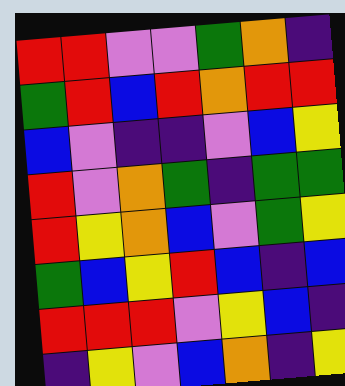[["red", "red", "violet", "violet", "green", "orange", "indigo"], ["green", "red", "blue", "red", "orange", "red", "red"], ["blue", "violet", "indigo", "indigo", "violet", "blue", "yellow"], ["red", "violet", "orange", "green", "indigo", "green", "green"], ["red", "yellow", "orange", "blue", "violet", "green", "yellow"], ["green", "blue", "yellow", "red", "blue", "indigo", "blue"], ["red", "red", "red", "violet", "yellow", "blue", "indigo"], ["indigo", "yellow", "violet", "blue", "orange", "indigo", "yellow"]]